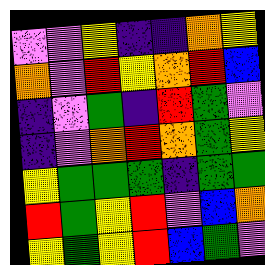[["violet", "violet", "yellow", "indigo", "indigo", "orange", "yellow"], ["orange", "violet", "red", "yellow", "orange", "red", "blue"], ["indigo", "violet", "green", "indigo", "red", "green", "violet"], ["indigo", "violet", "orange", "red", "orange", "green", "yellow"], ["yellow", "green", "green", "green", "indigo", "green", "green"], ["red", "green", "yellow", "red", "violet", "blue", "orange"], ["yellow", "green", "yellow", "red", "blue", "green", "violet"]]